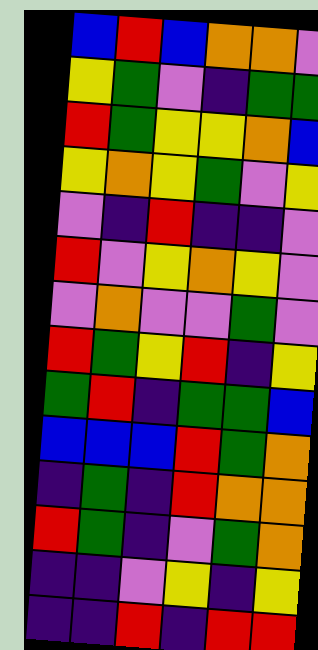[["blue", "red", "blue", "orange", "orange", "violet"], ["yellow", "green", "violet", "indigo", "green", "green"], ["red", "green", "yellow", "yellow", "orange", "blue"], ["yellow", "orange", "yellow", "green", "violet", "yellow"], ["violet", "indigo", "red", "indigo", "indigo", "violet"], ["red", "violet", "yellow", "orange", "yellow", "violet"], ["violet", "orange", "violet", "violet", "green", "violet"], ["red", "green", "yellow", "red", "indigo", "yellow"], ["green", "red", "indigo", "green", "green", "blue"], ["blue", "blue", "blue", "red", "green", "orange"], ["indigo", "green", "indigo", "red", "orange", "orange"], ["red", "green", "indigo", "violet", "green", "orange"], ["indigo", "indigo", "violet", "yellow", "indigo", "yellow"], ["indigo", "indigo", "red", "indigo", "red", "red"]]